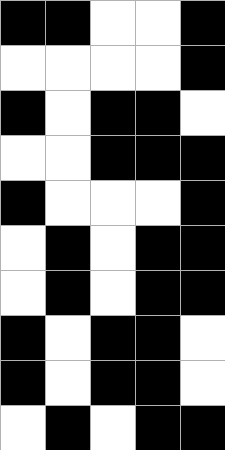[["black", "black", "white", "white", "black"], ["white", "white", "white", "white", "black"], ["black", "white", "black", "black", "white"], ["white", "white", "black", "black", "black"], ["black", "white", "white", "white", "black"], ["white", "black", "white", "black", "black"], ["white", "black", "white", "black", "black"], ["black", "white", "black", "black", "white"], ["black", "white", "black", "black", "white"], ["white", "black", "white", "black", "black"]]